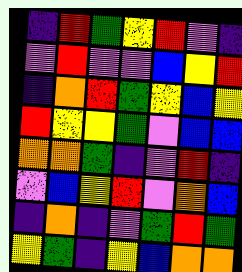[["indigo", "red", "green", "yellow", "red", "violet", "indigo"], ["violet", "red", "violet", "violet", "blue", "yellow", "red"], ["indigo", "orange", "red", "green", "yellow", "blue", "yellow"], ["red", "yellow", "yellow", "green", "violet", "blue", "blue"], ["orange", "orange", "green", "indigo", "violet", "red", "indigo"], ["violet", "blue", "yellow", "red", "violet", "orange", "blue"], ["indigo", "orange", "indigo", "violet", "green", "red", "green"], ["yellow", "green", "indigo", "yellow", "blue", "orange", "orange"]]